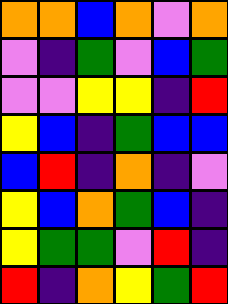[["orange", "orange", "blue", "orange", "violet", "orange"], ["violet", "indigo", "green", "violet", "blue", "green"], ["violet", "violet", "yellow", "yellow", "indigo", "red"], ["yellow", "blue", "indigo", "green", "blue", "blue"], ["blue", "red", "indigo", "orange", "indigo", "violet"], ["yellow", "blue", "orange", "green", "blue", "indigo"], ["yellow", "green", "green", "violet", "red", "indigo"], ["red", "indigo", "orange", "yellow", "green", "red"]]